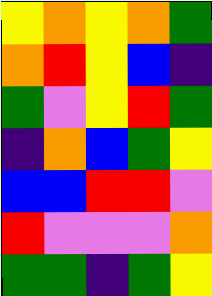[["yellow", "orange", "yellow", "orange", "green"], ["orange", "red", "yellow", "blue", "indigo"], ["green", "violet", "yellow", "red", "green"], ["indigo", "orange", "blue", "green", "yellow"], ["blue", "blue", "red", "red", "violet"], ["red", "violet", "violet", "violet", "orange"], ["green", "green", "indigo", "green", "yellow"]]